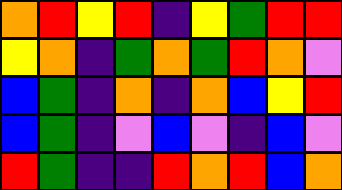[["orange", "red", "yellow", "red", "indigo", "yellow", "green", "red", "red"], ["yellow", "orange", "indigo", "green", "orange", "green", "red", "orange", "violet"], ["blue", "green", "indigo", "orange", "indigo", "orange", "blue", "yellow", "red"], ["blue", "green", "indigo", "violet", "blue", "violet", "indigo", "blue", "violet"], ["red", "green", "indigo", "indigo", "red", "orange", "red", "blue", "orange"]]